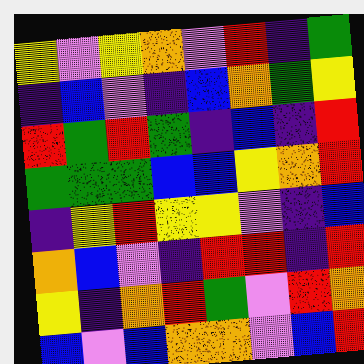[["yellow", "violet", "yellow", "orange", "violet", "red", "indigo", "green"], ["indigo", "blue", "violet", "indigo", "blue", "orange", "green", "yellow"], ["red", "green", "red", "green", "indigo", "blue", "indigo", "red"], ["green", "green", "green", "blue", "blue", "yellow", "orange", "red"], ["indigo", "yellow", "red", "yellow", "yellow", "violet", "indigo", "blue"], ["orange", "blue", "violet", "indigo", "red", "red", "indigo", "red"], ["yellow", "indigo", "orange", "red", "green", "violet", "red", "orange"], ["blue", "violet", "blue", "orange", "orange", "violet", "blue", "red"]]